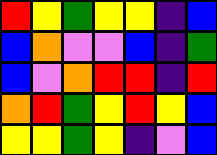[["red", "yellow", "green", "yellow", "yellow", "indigo", "blue"], ["blue", "orange", "violet", "violet", "blue", "indigo", "green"], ["blue", "violet", "orange", "red", "red", "indigo", "red"], ["orange", "red", "green", "yellow", "red", "yellow", "blue"], ["yellow", "yellow", "green", "yellow", "indigo", "violet", "blue"]]